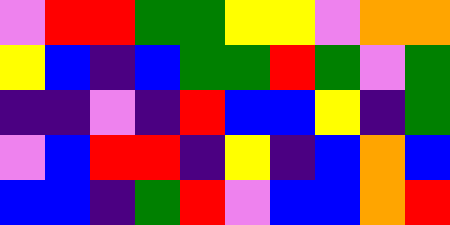[["violet", "red", "red", "green", "green", "yellow", "yellow", "violet", "orange", "orange"], ["yellow", "blue", "indigo", "blue", "green", "green", "red", "green", "violet", "green"], ["indigo", "indigo", "violet", "indigo", "red", "blue", "blue", "yellow", "indigo", "green"], ["violet", "blue", "red", "red", "indigo", "yellow", "indigo", "blue", "orange", "blue"], ["blue", "blue", "indigo", "green", "red", "violet", "blue", "blue", "orange", "red"]]